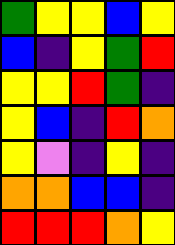[["green", "yellow", "yellow", "blue", "yellow"], ["blue", "indigo", "yellow", "green", "red"], ["yellow", "yellow", "red", "green", "indigo"], ["yellow", "blue", "indigo", "red", "orange"], ["yellow", "violet", "indigo", "yellow", "indigo"], ["orange", "orange", "blue", "blue", "indigo"], ["red", "red", "red", "orange", "yellow"]]